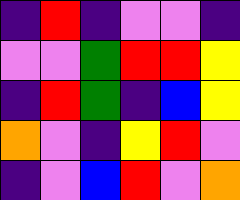[["indigo", "red", "indigo", "violet", "violet", "indigo"], ["violet", "violet", "green", "red", "red", "yellow"], ["indigo", "red", "green", "indigo", "blue", "yellow"], ["orange", "violet", "indigo", "yellow", "red", "violet"], ["indigo", "violet", "blue", "red", "violet", "orange"]]